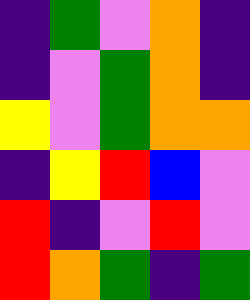[["indigo", "green", "violet", "orange", "indigo"], ["indigo", "violet", "green", "orange", "indigo"], ["yellow", "violet", "green", "orange", "orange"], ["indigo", "yellow", "red", "blue", "violet"], ["red", "indigo", "violet", "red", "violet"], ["red", "orange", "green", "indigo", "green"]]